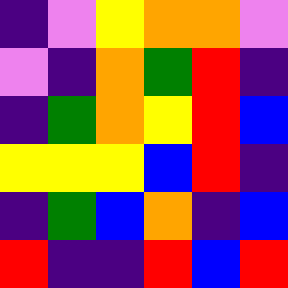[["indigo", "violet", "yellow", "orange", "orange", "violet"], ["violet", "indigo", "orange", "green", "red", "indigo"], ["indigo", "green", "orange", "yellow", "red", "blue"], ["yellow", "yellow", "yellow", "blue", "red", "indigo"], ["indigo", "green", "blue", "orange", "indigo", "blue"], ["red", "indigo", "indigo", "red", "blue", "red"]]